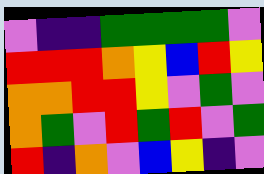[["violet", "indigo", "indigo", "green", "green", "green", "green", "violet"], ["red", "red", "red", "orange", "yellow", "blue", "red", "yellow"], ["orange", "orange", "red", "red", "yellow", "violet", "green", "violet"], ["orange", "green", "violet", "red", "green", "red", "violet", "green"], ["red", "indigo", "orange", "violet", "blue", "yellow", "indigo", "violet"]]